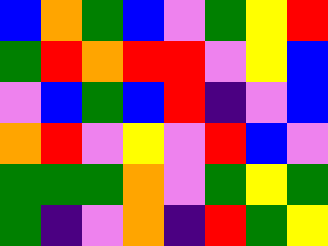[["blue", "orange", "green", "blue", "violet", "green", "yellow", "red"], ["green", "red", "orange", "red", "red", "violet", "yellow", "blue"], ["violet", "blue", "green", "blue", "red", "indigo", "violet", "blue"], ["orange", "red", "violet", "yellow", "violet", "red", "blue", "violet"], ["green", "green", "green", "orange", "violet", "green", "yellow", "green"], ["green", "indigo", "violet", "orange", "indigo", "red", "green", "yellow"]]